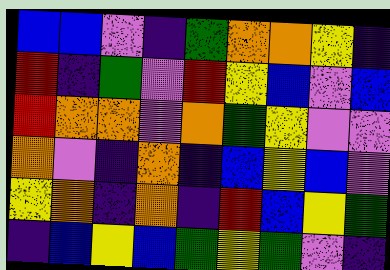[["blue", "blue", "violet", "indigo", "green", "orange", "orange", "yellow", "indigo"], ["red", "indigo", "green", "violet", "red", "yellow", "blue", "violet", "blue"], ["red", "orange", "orange", "violet", "orange", "green", "yellow", "violet", "violet"], ["orange", "violet", "indigo", "orange", "indigo", "blue", "yellow", "blue", "violet"], ["yellow", "orange", "indigo", "orange", "indigo", "red", "blue", "yellow", "green"], ["indigo", "blue", "yellow", "blue", "green", "yellow", "green", "violet", "indigo"]]